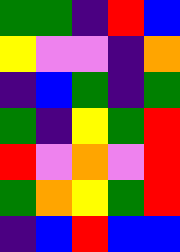[["green", "green", "indigo", "red", "blue"], ["yellow", "violet", "violet", "indigo", "orange"], ["indigo", "blue", "green", "indigo", "green"], ["green", "indigo", "yellow", "green", "red"], ["red", "violet", "orange", "violet", "red"], ["green", "orange", "yellow", "green", "red"], ["indigo", "blue", "red", "blue", "blue"]]